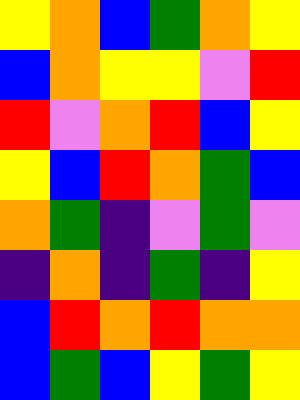[["yellow", "orange", "blue", "green", "orange", "yellow"], ["blue", "orange", "yellow", "yellow", "violet", "red"], ["red", "violet", "orange", "red", "blue", "yellow"], ["yellow", "blue", "red", "orange", "green", "blue"], ["orange", "green", "indigo", "violet", "green", "violet"], ["indigo", "orange", "indigo", "green", "indigo", "yellow"], ["blue", "red", "orange", "red", "orange", "orange"], ["blue", "green", "blue", "yellow", "green", "yellow"]]